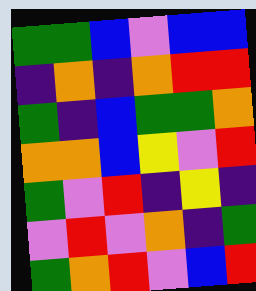[["green", "green", "blue", "violet", "blue", "blue"], ["indigo", "orange", "indigo", "orange", "red", "red"], ["green", "indigo", "blue", "green", "green", "orange"], ["orange", "orange", "blue", "yellow", "violet", "red"], ["green", "violet", "red", "indigo", "yellow", "indigo"], ["violet", "red", "violet", "orange", "indigo", "green"], ["green", "orange", "red", "violet", "blue", "red"]]